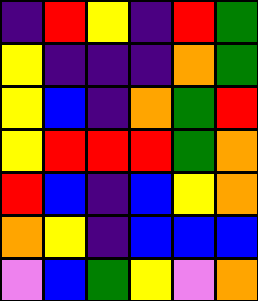[["indigo", "red", "yellow", "indigo", "red", "green"], ["yellow", "indigo", "indigo", "indigo", "orange", "green"], ["yellow", "blue", "indigo", "orange", "green", "red"], ["yellow", "red", "red", "red", "green", "orange"], ["red", "blue", "indigo", "blue", "yellow", "orange"], ["orange", "yellow", "indigo", "blue", "blue", "blue"], ["violet", "blue", "green", "yellow", "violet", "orange"]]